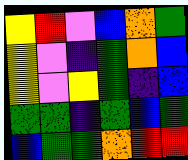[["yellow", "red", "violet", "blue", "orange", "green"], ["yellow", "violet", "indigo", "green", "orange", "blue"], ["yellow", "violet", "yellow", "green", "indigo", "blue"], ["green", "green", "indigo", "green", "blue", "green"], ["blue", "green", "green", "orange", "red", "red"]]